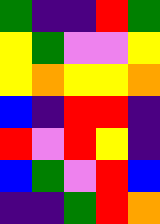[["green", "indigo", "indigo", "red", "green"], ["yellow", "green", "violet", "violet", "yellow"], ["yellow", "orange", "yellow", "yellow", "orange"], ["blue", "indigo", "red", "red", "indigo"], ["red", "violet", "red", "yellow", "indigo"], ["blue", "green", "violet", "red", "blue"], ["indigo", "indigo", "green", "red", "orange"]]